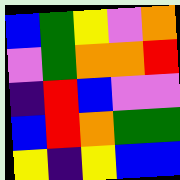[["blue", "green", "yellow", "violet", "orange"], ["violet", "green", "orange", "orange", "red"], ["indigo", "red", "blue", "violet", "violet"], ["blue", "red", "orange", "green", "green"], ["yellow", "indigo", "yellow", "blue", "blue"]]